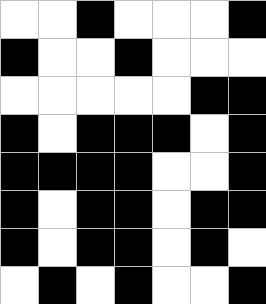[["white", "white", "black", "white", "white", "white", "black"], ["black", "white", "white", "black", "white", "white", "white"], ["white", "white", "white", "white", "white", "black", "black"], ["black", "white", "black", "black", "black", "white", "black"], ["black", "black", "black", "black", "white", "white", "black"], ["black", "white", "black", "black", "white", "black", "black"], ["black", "white", "black", "black", "white", "black", "white"], ["white", "black", "white", "black", "white", "white", "black"]]